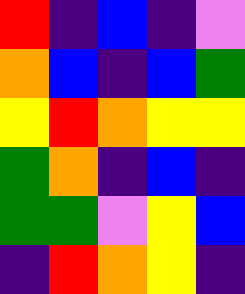[["red", "indigo", "blue", "indigo", "violet"], ["orange", "blue", "indigo", "blue", "green"], ["yellow", "red", "orange", "yellow", "yellow"], ["green", "orange", "indigo", "blue", "indigo"], ["green", "green", "violet", "yellow", "blue"], ["indigo", "red", "orange", "yellow", "indigo"]]